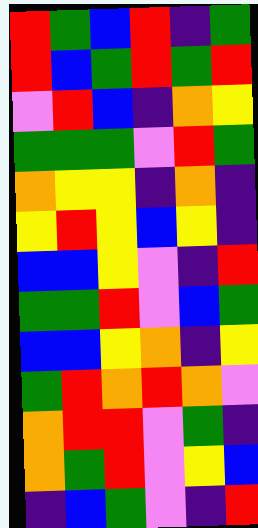[["red", "green", "blue", "red", "indigo", "green"], ["red", "blue", "green", "red", "green", "red"], ["violet", "red", "blue", "indigo", "orange", "yellow"], ["green", "green", "green", "violet", "red", "green"], ["orange", "yellow", "yellow", "indigo", "orange", "indigo"], ["yellow", "red", "yellow", "blue", "yellow", "indigo"], ["blue", "blue", "yellow", "violet", "indigo", "red"], ["green", "green", "red", "violet", "blue", "green"], ["blue", "blue", "yellow", "orange", "indigo", "yellow"], ["green", "red", "orange", "red", "orange", "violet"], ["orange", "red", "red", "violet", "green", "indigo"], ["orange", "green", "red", "violet", "yellow", "blue"], ["indigo", "blue", "green", "violet", "indigo", "red"]]